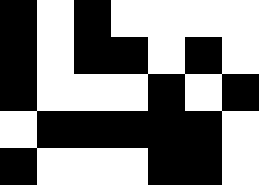[["black", "white", "black", "white", "white", "white", "white"], ["black", "white", "black", "black", "white", "black", "white"], ["black", "white", "white", "white", "black", "white", "black"], ["white", "black", "black", "black", "black", "black", "white"], ["black", "white", "white", "white", "black", "black", "white"]]